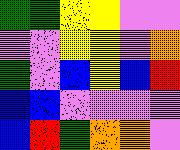[["green", "green", "yellow", "yellow", "violet", "violet"], ["violet", "violet", "yellow", "yellow", "violet", "orange"], ["green", "violet", "blue", "yellow", "blue", "red"], ["blue", "blue", "violet", "violet", "violet", "violet"], ["blue", "red", "green", "orange", "orange", "violet"]]